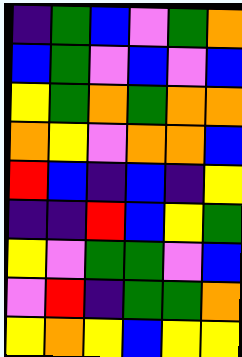[["indigo", "green", "blue", "violet", "green", "orange"], ["blue", "green", "violet", "blue", "violet", "blue"], ["yellow", "green", "orange", "green", "orange", "orange"], ["orange", "yellow", "violet", "orange", "orange", "blue"], ["red", "blue", "indigo", "blue", "indigo", "yellow"], ["indigo", "indigo", "red", "blue", "yellow", "green"], ["yellow", "violet", "green", "green", "violet", "blue"], ["violet", "red", "indigo", "green", "green", "orange"], ["yellow", "orange", "yellow", "blue", "yellow", "yellow"]]